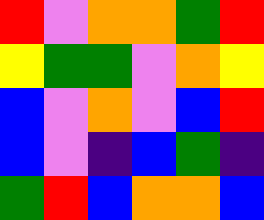[["red", "violet", "orange", "orange", "green", "red"], ["yellow", "green", "green", "violet", "orange", "yellow"], ["blue", "violet", "orange", "violet", "blue", "red"], ["blue", "violet", "indigo", "blue", "green", "indigo"], ["green", "red", "blue", "orange", "orange", "blue"]]